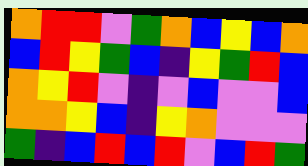[["orange", "red", "red", "violet", "green", "orange", "blue", "yellow", "blue", "orange"], ["blue", "red", "yellow", "green", "blue", "indigo", "yellow", "green", "red", "blue"], ["orange", "yellow", "red", "violet", "indigo", "violet", "blue", "violet", "violet", "blue"], ["orange", "orange", "yellow", "blue", "indigo", "yellow", "orange", "violet", "violet", "violet"], ["green", "indigo", "blue", "red", "blue", "red", "violet", "blue", "red", "green"]]